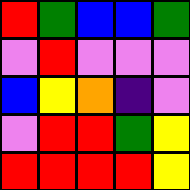[["red", "green", "blue", "blue", "green"], ["violet", "red", "violet", "violet", "violet"], ["blue", "yellow", "orange", "indigo", "violet"], ["violet", "red", "red", "green", "yellow"], ["red", "red", "red", "red", "yellow"]]